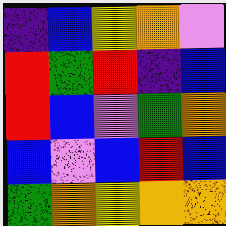[["indigo", "blue", "yellow", "orange", "violet"], ["red", "green", "red", "indigo", "blue"], ["red", "blue", "violet", "green", "orange"], ["blue", "violet", "blue", "red", "blue"], ["green", "orange", "yellow", "orange", "orange"]]